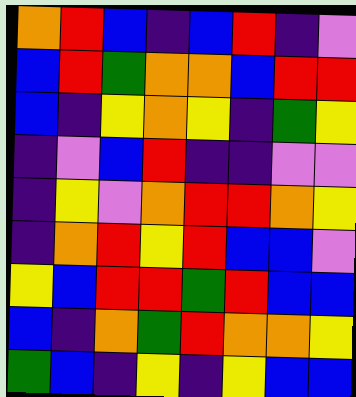[["orange", "red", "blue", "indigo", "blue", "red", "indigo", "violet"], ["blue", "red", "green", "orange", "orange", "blue", "red", "red"], ["blue", "indigo", "yellow", "orange", "yellow", "indigo", "green", "yellow"], ["indigo", "violet", "blue", "red", "indigo", "indigo", "violet", "violet"], ["indigo", "yellow", "violet", "orange", "red", "red", "orange", "yellow"], ["indigo", "orange", "red", "yellow", "red", "blue", "blue", "violet"], ["yellow", "blue", "red", "red", "green", "red", "blue", "blue"], ["blue", "indigo", "orange", "green", "red", "orange", "orange", "yellow"], ["green", "blue", "indigo", "yellow", "indigo", "yellow", "blue", "blue"]]